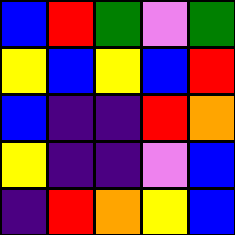[["blue", "red", "green", "violet", "green"], ["yellow", "blue", "yellow", "blue", "red"], ["blue", "indigo", "indigo", "red", "orange"], ["yellow", "indigo", "indigo", "violet", "blue"], ["indigo", "red", "orange", "yellow", "blue"]]